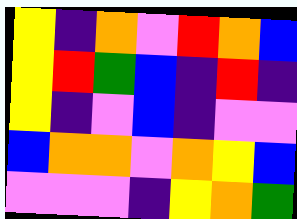[["yellow", "indigo", "orange", "violet", "red", "orange", "blue"], ["yellow", "red", "green", "blue", "indigo", "red", "indigo"], ["yellow", "indigo", "violet", "blue", "indigo", "violet", "violet"], ["blue", "orange", "orange", "violet", "orange", "yellow", "blue"], ["violet", "violet", "violet", "indigo", "yellow", "orange", "green"]]